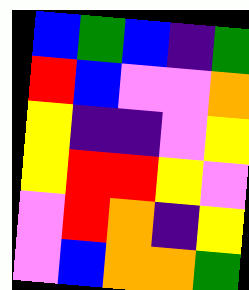[["blue", "green", "blue", "indigo", "green"], ["red", "blue", "violet", "violet", "orange"], ["yellow", "indigo", "indigo", "violet", "yellow"], ["yellow", "red", "red", "yellow", "violet"], ["violet", "red", "orange", "indigo", "yellow"], ["violet", "blue", "orange", "orange", "green"]]